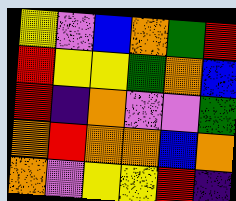[["yellow", "violet", "blue", "orange", "green", "red"], ["red", "yellow", "yellow", "green", "orange", "blue"], ["red", "indigo", "orange", "violet", "violet", "green"], ["orange", "red", "orange", "orange", "blue", "orange"], ["orange", "violet", "yellow", "yellow", "red", "indigo"]]